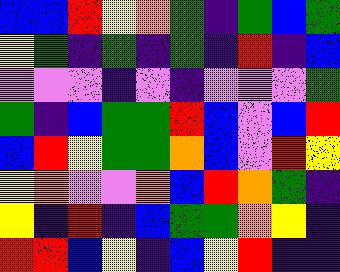[["blue", "blue", "red", "yellow", "orange", "green", "indigo", "green", "blue", "green"], ["yellow", "green", "indigo", "green", "indigo", "green", "indigo", "red", "indigo", "blue"], ["violet", "violet", "violet", "indigo", "violet", "indigo", "violet", "violet", "violet", "green"], ["green", "indigo", "blue", "green", "green", "red", "blue", "violet", "blue", "red"], ["blue", "red", "yellow", "green", "green", "orange", "blue", "violet", "red", "yellow"], ["yellow", "orange", "violet", "violet", "orange", "blue", "red", "orange", "green", "indigo"], ["yellow", "indigo", "red", "indigo", "blue", "green", "green", "orange", "yellow", "indigo"], ["red", "red", "blue", "yellow", "indigo", "blue", "yellow", "red", "indigo", "indigo"]]